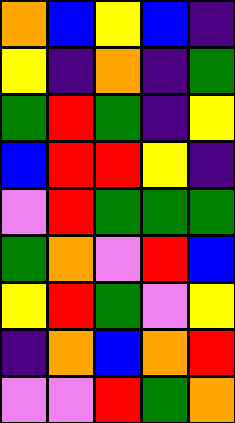[["orange", "blue", "yellow", "blue", "indigo"], ["yellow", "indigo", "orange", "indigo", "green"], ["green", "red", "green", "indigo", "yellow"], ["blue", "red", "red", "yellow", "indigo"], ["violet", "red", "green", "green", "green"], ["green", "orange", "violet", "red", "blue"], ["yellow", "red", "green", "violet", "yellow"], ["indigo", "orange", "blue", "orange", "red"], ["violet", "violet", "red", "green", "orange"]]